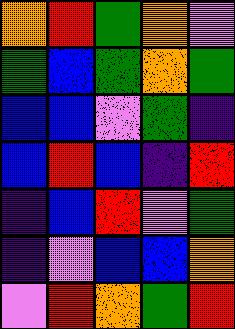[["orange", "red", "green", "orange", "violet"], ["green", "blue", "green", "orange", "green"], ["blue", "blue", "violet", "green", "indigo"], ["blue", "red", "blue", "indigo", "red"], ["indigo", "blue", "red", "violet", "green"], ["indigo", "violet", "blue", "blue", "orange"], ["violet", "red", "orange", "green", "red"]]